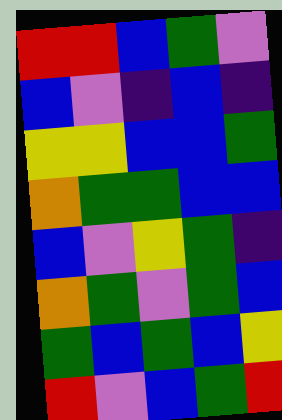[["red", "red", "blue", "green", "violet"], ["blue", "violet", "indigo", "blue", "indigo"], ["yellow", "yellow", "blue", "blue", "green"], ["orange", "green", "green", "blue", "blue"], ["blue", "violet", "yellow", "green", "indigo"], ["orange", "green", "violet", "green", "blue"], ["green", "blue", "green", "blue", "yellow"], ["red", "violet", "blue", "green", "red"]]